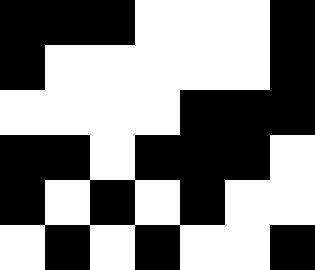[["black", "black", "black", "white", "white", "white", "black"], ["black", "white", "white", "white", "white", "white", "black"], ["white", "white", "white", "white", "black", "black", "black"], ["black", "black", "white", "black", "black", "black", "white"], ["black", "white", "black", "white", "black", "white", "white"], ["white", "black", "white", "black", "white", "white", "black"]]